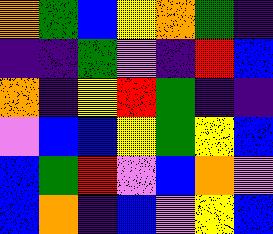[["orange", "green", "blue", "yellow", "orange", "green", "indigo"], ["indigo", "indigo", "green", "violet", "indigo", "red", "blue"], ["orange", "indigo", "yellow", "red", "green", "indigo", "indigo"], ["violet", "blue", "blue", "yellow", "green", "yellow", "blue"], ["blue", "green", "red", "violet", "blue", "orange", "violet"], ["blue", "orange", "indigo", "blue", "violet", "yellow", "blue"]]